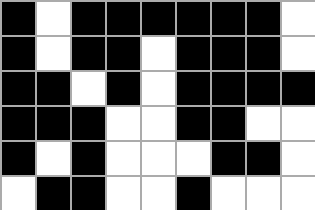[["black", "white", "black", "black", "black", "black", "black", "black", "white"], ["black", "white", "black", "black", "white", "black", "black", "black", "white"], ["black", "black", "white", "black", "white", "black", "black", "black", "black"], ["black", "black", "black", "white", "white", "black", "black", "white", "white"], ["black", "white", "black", "white", "white", "white", "black", "black", "white"], ["white", "black", "black", "white", "white", "black", "white", "white", "white"]]